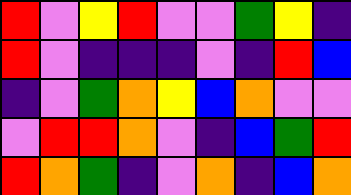[["red", "violet", "yellow", "red", "violet", "violet", "green", "yellow", "indigo"], ["red", "violet", "indigo", "indigo", "indigo", "violet", "indigo", "red", "blue"], ["indigo", "violet", "green", "orange", "yellow", "blue", "orange", "violet", "violet"], ["violet", "red", "red", "orange", "violet", "indigo", "blue", "green", "red"], ["red", "orange", "green", "indigo", "violet", "orange", "indigo", "blue", "orange"]]